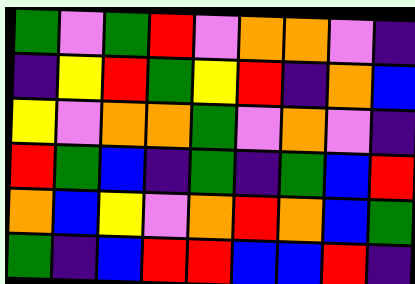[["green", "violet", "green", "red", "violet", "orange", "orange", "violet", "indigo"], ["indigo", "yellow", "red", "green", "yellow", "red", "indigo", "orange", "blue"], ["yellow", "violet", "orange", "orange", "green", "violet", "orange", "violet", "indigo"], ["red", "green", "blue", "indigo", "green", "indigo", "green", "blue", "red"], ["orange", "blue", "yellow", "violet", "orange", "red", "orange", "blue", "green"], ["green", "indigo", "blue", "red", "red", "blue", "blue", "red", "indigo"]]